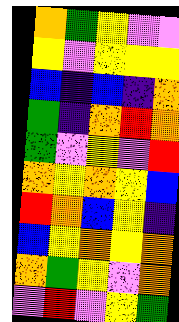[["orange", "green", "yellow", "violet", "violet"], ["yellow", "violet", "yellow", "yellow", "yellow"], ["blue", "indigo", "blue", "indigo", "orange"], ["green", "indigo", "orange", "red", "orange"], ["green", "violet", "yellow", "violet", "red"], ["orange", "yellow", "orange", "yellow", "blue"], ["red", "orange", "blue", "yellow", "indigo"], ["blue", "yellow", "orange", "yellow", "orange"], ["orange", "green", "yellow", "violet", "orange"], ["violet", "red", "violet", "yellow", "green"]]